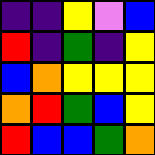[["indigo", "indigo", "yellow", "violet", "blue"], ["red", "indigo", "green", "indigo", "yellow"], ["blue", "orange", "yellow", "yellow", "yellow"], ["orange", "red", "green", "blue", "yellow"], ["red", "blue", "blue", "green", "orange"]]